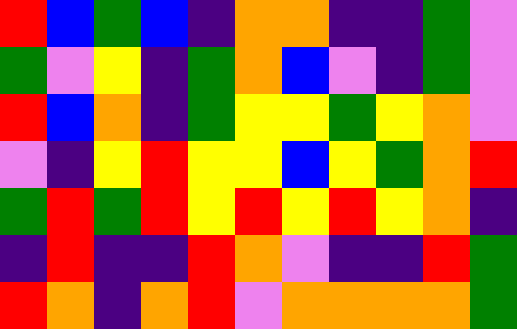[["red", "blue", "green", "blue", "indigo", "orange", "orange", "indigo", "indigo", "green", "violet"], ["green", "violet", "yellow", "indigo", "green", "orange", "blue", "violet", "indigo", "green", "violet"], ["red", "blue", "orange", "indigo", "green", "yellow", "yellow", "green", "yellow", "orange", "violet"], ["violet", "indigo", "yellow", "red", "yellow", "yellow", "blue", "yellow", "green", "orange", "red"], ["green", "red", "green", "red", "yellow", "red", "yellow", "red", "yellow", "orange", "indigo"], ["indigo", "red", "indigo", "indigo", "red", "orange", "violet", "indigo", "indigo", "red", "green"], ["red", "orange", "indigo", "orange", "red", "violet", "orange", "orange", "orange", "orange", "green"]]